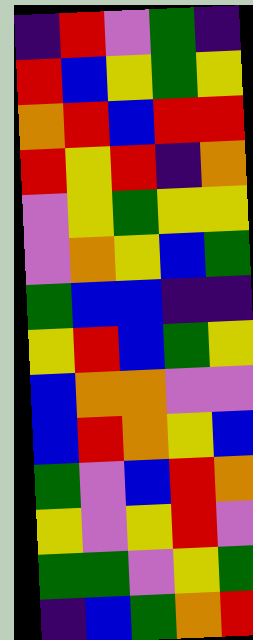[["indigo", "red", "violet", "green", "indigo"], ["red", "blue", "yellow", "green", "yellow"], ["orange", "red", "blue", "red", "red"], ["red", "yellow", "red", "indigo", "orange"], ["violet", "yellow", "green", "yellow", "yellow"], ["violet", "orange", "yellow", "blue", "green"], ["green", "blue", "blue", "indigo", "indigo"], ["yellow", "red", "blue", "green", "yellow"], ["blue", "orange", "orange", "violet", "violet"], ["blue", "red", "orange", "yellow", "blue"], ["green", "violet", "blue", "red", "orange"], ["yellow", "violet", "yellow", "red", "violet"], ["green", "green", "violet", "yellow", "green"], ["indigo", "blue", "green", "orange", "red"]]